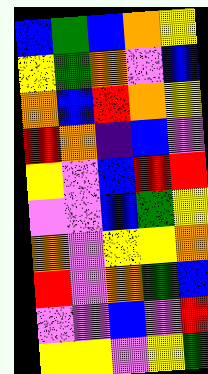[["blue", "green", "blue", "orange", "yellow"], ["yellow", "green", "orange", "violet", "blue"], ["orange", "blue", "red", "orange", "yellow"], ["red", "orange", "indigo", "blue", "violet"], ["yellow", "violet", "blue", "red", "red"], ["violet", "violet", "blue", "green", "yellow"], ["orange", "violet", "yellow", "yellow", "orange"], ["red", "violet", "orange", "green", "blue"], ["violet", "violet", "blue", "violet", "red"], ["yellow", "yellow", "violet", "yellow", "green"]]